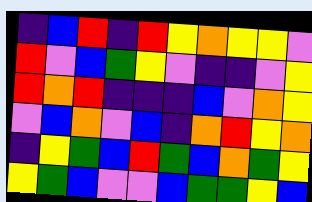[["indigo", "blue", "red", "indigo", "red", "yellow", "orange", "yellow", "yellow", "violet"], ["red", "violet", "blue", "green", "yellow", "violet", "indigo", "indigo", "violet", "yellow"], ["red", "orange", "red", "indigo", "indigo", "indigo", "blue", "violet", "orange", "yellow"], ["violet", "blue", "orange", "violet", "blue", "indigo", "orange", "red", "yellow", "orange"], ["indigo", "yellow", "green", "blue", "red", "green", "blue", "orange", "green", "yellow"], ["yellow", "green", "blue", "violet", "violet", "blue", "green", "green", "yellow", "blue"]]